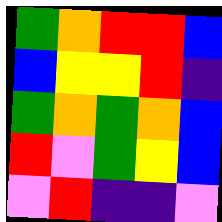[["green", "orange", "red", "red", "blue"], ["blue", "yellow", "yellow", "red", "indigo"], ["green", "orange", "green", "orange", "blue"], ["red", "violet", "green", "yellow", "blue"], ["violet", "red", "indigo", "indigo", "violet"]]